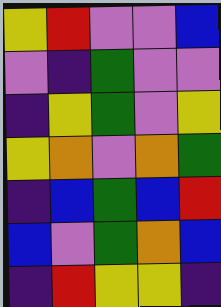[["yellow", "red", "violet", "violet", "blue"], ["violet", "indigo", "green", "violet", "violet"], ["indigo", "yellow", "green", "violet", "yellow"], ["yellow", "orange", "violet", "orange", "green"], ["indigo", "blue", "green", "blue", "red"], ["blue", "violet", "green", "orange", "blue"], ["indigo", "red", "yellow", "yellow", "indigo"]]